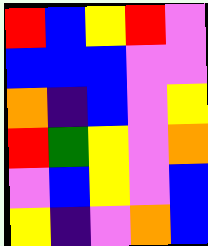[["red", "blue", "yellow", "red", "violet"], ["blue", "blue", "blue", "violet", "violet"], ["orange", "indigo", "blue", "violet", "yellow"], ["red", "green", "yellow", "violet", "orange"], ["violet", "blue", "yellow", "violet", "blue"], ["yellow", "indigo", "violet", "orange", "blue"]]